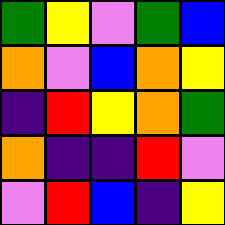[["green", "yellow", "violet", "green", "blue"], ["orange", "violet", "blue", "orange", "yellow"], ["indigo", "red", "yellow", "orange", "green"], ["orange", "indigo", "indigo", "red", "violet"], ["violet", "red", "blue", "indigo", "yellow"]]